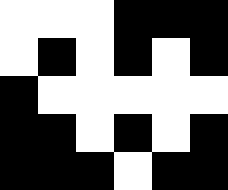[["white", "white", "white", "black", "black", "black"], ["white", "black", "white", "black", "white", "black"], ["black", "white", "white", "white", "white", "white"], ["black", "black", "white", "black", "white", "black"], ["black", "black", "black", "white", "black", "black"]]